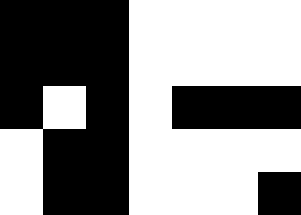[["black", "black", "black", "white", "white", "white", "white"], ["black", "black", "black", "white", "white", "white", "white"], ["black", "white", "black", "white", "black", "black", "black"], ["white", "black", "black", "white", "white", "white", "white"], ["white", "black", "black", "white", "white", "white", "black"]]